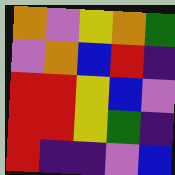[["orange", "violet", "yellow", "orange", "green"], ["violet", "orange", "blue", "red", "indigo"], ["red", "red", "yellow", "blue", "violet"], ["red", "red", "yellow", "green", "indigo"], ["red", "indigo", "indigo", "violet", "blue"]]